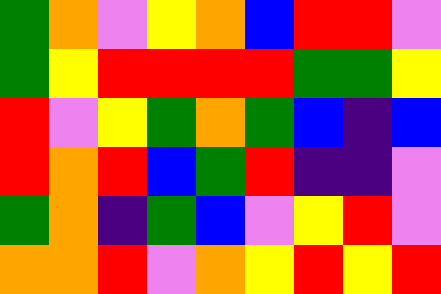[["green", "orange", "violet", "yellow", "orange", "blue", "red", "red", "violet"], ["green", "yellow", "red", "red", "red", "red", "green", "green", "yellow"], ["red", "violet", "yellow", "green", "orange", "green", "blue", "indigo", "blue"], ["red", "orange", "red", "blue", "green", "red", "indigo", "indigo", "violet"], ["green", "orange", "indigo", "green", "blue", "violet", "yellow", "red", "violet"], ["orange", "orange", "red", "violet", "orange", "yellow", "red", "yellow", "red"]]